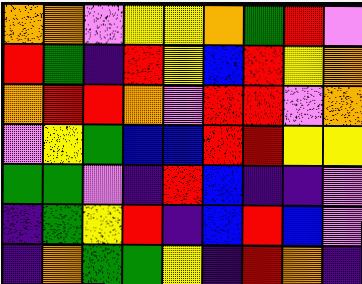[["orange", "orange", "violet", "yellow", "yellow", "orange", "green", "red", "violet"], ["red", "green", "indigo", "red", "yellow", "blue", "red", "yellow", "orange"], ["orange", "red", "red", "orange", "violet", "red", "red", "violet", "orange"], ["violet", "yellow", "green", "blue", "blue", "red", "red", "yellow", "yellow"], ["green", "green", "violet", "indigo", "red", "blue", "indigo", "indigo", "violet"], ["indigo", "green", "yellow", "red", "indigo", "blue", "red", "blue", "violet"], ["indigo", "orange", "green", "green", "yellow", "indigo", "red", "orange", "indigo"]]